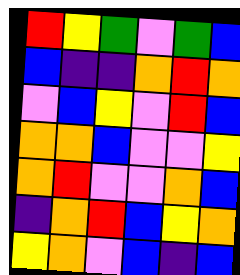[["red", "yellow", "green", "violet", "green", "blue"], ["blue", "indigo", "indigo", "orange", "red", "orange"], ["violet", "blue", "yellow", "violet", "red", "blue"], ["orange", "orange", "blue", "violet", "violet", "yellow"], ["orange", "red", "violet", "violet", "orange", "blue"], ["indigo", "orange", "red", "blue", "yellow", "orange"], ["yellow", "orange", "violet", "blue", "indigo", "blue"]]